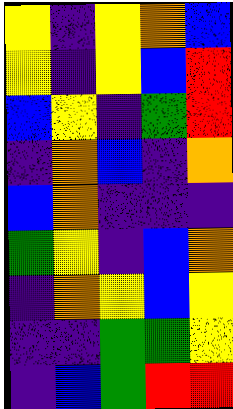[["yellow", "indigo", "yellow", "orange", "blue"], ["yellow", "indigo", "yellow", "blue", "red"], ["blue", "yellow", "indigo", "green", "red"], ["indigo", "orange", "blue", "indigo", "orange"], ["blue", "orange", "indigo", "indigo", "indigo"], ["green", "yellow", "indigo", "blue", "orange"], ["indigo", "orange", "yellow", "blue", "yellow"], ["indigo", "indigo", "green", "green", "yellow"], ["indigo", "blue", "green", "red", "red"]]